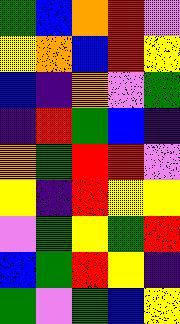[["green", "blue", "orange", "red", "violet"], ["yellow", "orange", "blue", "red", "yellow"], ["blue", "indigo", "orange", "violet", "green"], ["indigo", "red", "green", "blue", "indigo"], ["orange", "green", "red", "red", "violet"], ["yellow", "indigo", "red", "yellow", "yellow"], ["violet", "green", "yellow", "green", "red"], ["blue", "green", "red", "yellow", "indigo"], ["green", "violet", "green", "blue", "yellow"]]